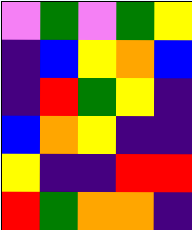[["violet", "green", "violet", "green", "yellow"], ["indigo", "blue", "yellow", "orange", "blue"], ["indigo", "red", "green", "yellow", "indigo"], ["blue", "orange", "yellow", "indigo", "indigo"], ["yellow", "indigo", "indigo", "red", "red"], ["red", "green", "orange", "orange", "indigo"]]